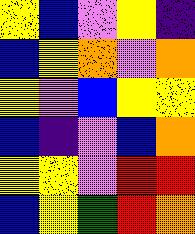[["yellow", "blue", "violet", "yellow", "indigo"], ["blue", "yellow", "orange", "violet", "orange"], ["yellow", "violet", "blue", "yellow", "yellow"], ["blue", "indigo", "violet", "blue", "orange"], ["yellow", "yellow", "violet", "red", "red"], ["blue", "yellow", "green", "red", "orange"]]